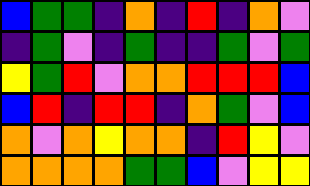[["blue", "green", "green", "indigo", "orange", "indigo", "red", "indigo", "orange", "violet"], ["indigo", "green", "violet", "indigo", "green", "indigo", "indigo", "green", "violet", "green"], ["yellow", "green", "red", "violet", "orange", "orange", "red", "red", "red", "blue"], ["blue", "red", "indigo", "red", "red", "indigo", "orange", "green", "violet", "blue"], ["orange", "violet", "orange", "yellow", "orange", "orange", "indigo", "red", "yellow", "violet"], ["orange", "orange", "orange", "orange", "green", "green", "blue", "violet", "yellow", "yellow"]]